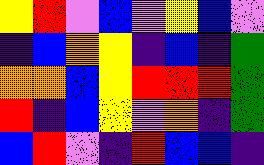[["yellow", "red", "violet", "blue", "violet", "yellow", "blue", "violet"], ["indigo", "blue", "orange", "yellow", "indigo", "blue", "indigo", "green"], ["orange", "orange", "blue", "yellow", "red", "red", "red", "green"], ["red", "indigo", "blue", "yellow", "violet", "orange", "indigo", "green"], ["blue", "red", "violet", "indigo", "red", "blue", "blue", "indigo"]]